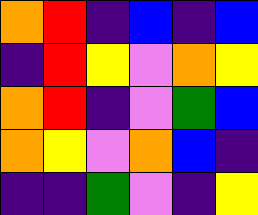[["orange", "red", "indigo", "blue", "indigo", "blue"], ["indigo", "red", "yellow", "violet", "orange", "yellow"], ["orange", "red", "indigo", "violet", "green", "blue"], ["orange", "yellow", "violet", "orange", "blue", "indigo"], ["indigo", "indigo", "green", "violet", "indigo", "yellow"]]